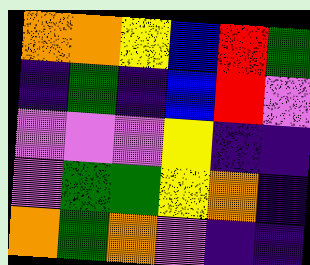[["orange", "orange", "yellow", "blue", "red", "green"], ["indigo", "green", "indigo", "blue", "red", "violet"], ["violet", "violet", "violet", "yellow", "indigo", "indigo"], ["violet", "green", "green", "yellow", "orange", "indigo"], ["orange", "green", "orange", "violet", "indigo", "indigo"]]